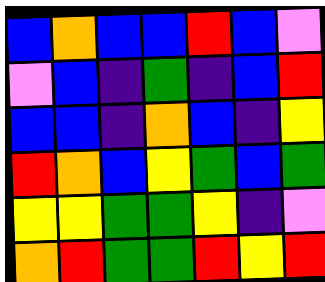[["blue", "orange", "blue", "blue", "red", "blue", "violet"], ["violet", "blue", "indigo", "green", "indigo", "blue", "red"], ["blue", "blue", "indigo", "orange", "blue", "indigo", "yellow"], ["red", "orange", "blue", "yellow", "green", "blue", "green"], ["yellow", "yellow", "green", "green", "yellow", "indigo", "violet"], ["orange", "red", "green", "green", "red", "yellow", "red"]]